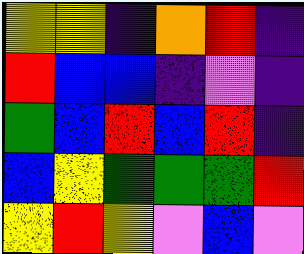[["yellow", "yellow", "indigo", "orange", "red", "indigo"], ["red", "blue", "blue", "indigo", "violet", "indigo"], ["green", "blue", "red", "blue", "red", "indigo"], ["blue", "yellow", "green", "green", "green", "red"], ["yellow", "red", "yellow", "violet", "blue", "violet"]]